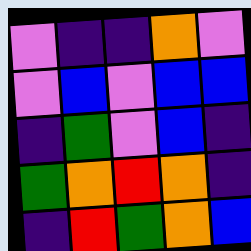[["violet", "indigo", "indigo", "orange", "violet"], ["violet", "blue", "violet", "blue", "blue"], ["indigo", "green", "violet", "blue", "indigo"], ["green", "orange", "red", "orange", "indigo"], ["indigo", "red", "green", "orange", "blue"]]